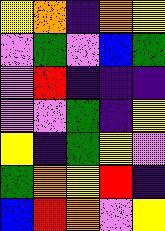[["yellow", "orange", "indigo", "orange", "yellow"], ["violet", "green", "violet", "blue", "green"], ["violet", "red", "indigo", "indigo", "indigo"], ["violet", "violet", "green", "indigo", "yellow"], ["yellow", "indigo", "green", "yellow", "violet"], ["green", "orange", "yellow", "red", "indigo"], ["blue", "red", "orange", "violet", "yellow"]]